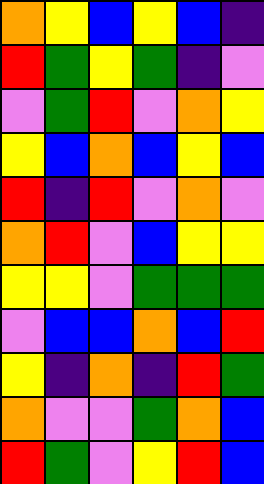[["orange", "yellow", "blue", "yellow", "blue", "indigo"], ["red", "green", "yellow", "green", "indigo", "violet"], ["violet", "green", "red", "violet", "orange", "yellow"], ["yellow", "blue", "orange", "blue", "yellow", "blue"], ["red", "indigo", "red", "violet", "orange", "violet"], ["orange", "red", "violet", "blue", "yellow", "yellow"], ["yellow", "yellow", "violet", "green", "green", "green"], ["violet", "blue", "blue", "orange", "blue", "red"], ["yellow", "indigo", "orange", "indigo", "red", "green"], ["orange", "violet", "violet", "green", "orange", "blue"], ["red", "green", "violet", "yellow", "red", "blue"]]